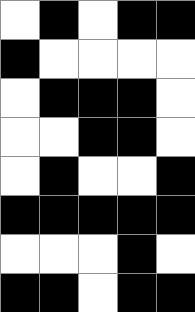[["white", "black", "white", "black", "black"], ["black", "white", "white", "white", "white"], ["white", "black", "black", "black", "white"], ["white", "white", "black", "black", "white"], ["white", "black", "white", "white", "black"], ["black", "black", "black", "black", "black"], ["white", "white", "white", "black", "white"], ["black", "black", "white", "black", "black"]]